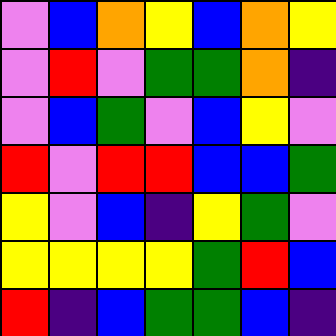[["violet", "blue", "orange", "yellow", "blue", "orange", "yellow"], ["violet", "red", "violet", "green", "green", "orange", "indigo"], ["violet", "blue", "green", "violet", "blue", "yellow", "violet"], ["red", "violet", "red", "red", "blue", "blue", "green"], ["yellow", "violet", "blue", "indigo", "yellow", "green", "violet"], ["yellow", "yellow", "yellow", "yellow", "green", "red", "blue"], ["red", "indigo", "blue", "green", "green", "blue", "indigo"]]